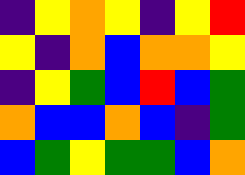[["indigo", "yellow", "orange", "yellow", "indigo", "yellow", "red"], ["yellow", "indigo", "orange", "blue", "orange", "orange", "yellow"], ["indigo", "yellow", "green", "blue", "red", "blue", "green"], ["orange", "blue", "blue", "orange", "blue", "indigo", "green"], ["blue", "green", "yellow", "green", "green", "blue", "orange"]]